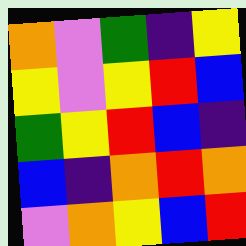[["orange", "violet", "green", "indigo", "yellow"], ["yellow", "violet", "yellow", "red", "blue"], ["green", "yellow", "red", "blue", "indigo"], ["blue", "indigo", "orange", "red", "orange"], ["violet", "orange", "yellow", "blue", "red"]]